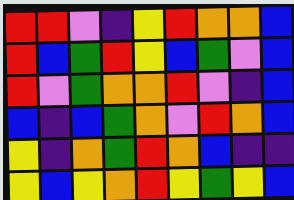[["red", "red", "violet", "indigo", "yellow", "red", "orange", "orange", "blue"], ["red", "blue", "green", "red", "yellow", "blue", "green", "violet", "blue"], ["red", "violet", "green", "orange", "orange", "red", "violet", "indigo", "blue"], ["blue", "indigo", "blue", "green", "orange", "violet", "red", "orange", "blue"], ["yellow", "indigo", "orange", "green", "red", "orange", "blue", "indigo", "indigo"], ["yellow", "blue", "yellow", "orange", "red", "yellow", "green", "yellow", "blue"]]